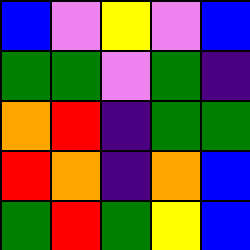[["blue", "violet", "yellow", "violet", "blue"], ["green", "green", "violet", "green", "indigo"], ["orange", "red", "indigo", "green", "green"], ["red", "orange", "indigo", "orange", "blue"], ["green", "red", "green", "yellow", "blue"]]